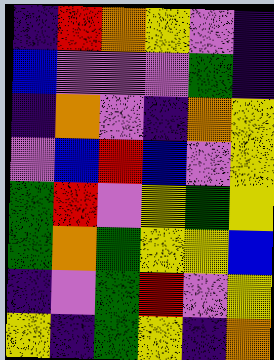[["indigo", "red", "orange", "yellow", "violet", "indigo"], ["blue", "violet", "violet", "violet", "green", "indigo"], ["indigo", "orange", "violet", "indigo", "orange", "yellow"], ["violet", "blue", "red", "blue", "violet", "yellow"], ["green", "red", "violet", "yellow", "green", "yellow"], ["green", "orange", "green", "yellow", "yellow", "blue"], ["indigo", "violet", "green", "red", "violet", "yellow"], ["yellow", "indigo", "green", "yellow", "indigo", "orange"]]